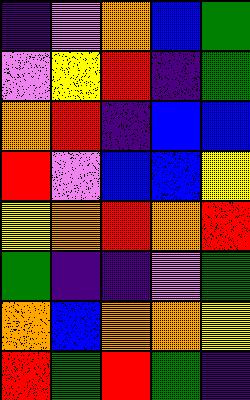[["indigo", "violet", "orange", "blue", "green"], ["violet", "yellow", "red", "indigo", "green"], ["orange", "red", "indigo", "blue", "blue"], ["red", "violet", "blue", "blue", "yellow"], ["yellow", "orange", "red", "orange", "red"], ["green", "indigo", "indigo", "violet", "green"], ["orange", "blue", "orange", "orange", "yellow"], ["red", "green", "red", "green", "indigo"]]